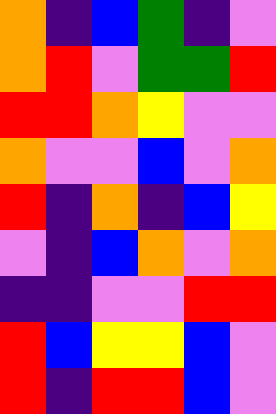[["orange", "indigo", "blue", "green", "indigo", "violet"], ["orange", "red", "violet", "green", "green", "red"], ["red", "red", "orange", "yellow", "violet", "violet"], ["orange", "violet", "violet", "blue", "violet", "orange"], ["red", "indigo", "orange", "indigo", "blue", "yellow"], ["violet", "indigo", "blue", "orange", "violet", "orange"], ["indigo", "indigo", "violet", "violet", "red", "red"], ["red", "blue", "yellow", "yellow", "blue", "violet"], ["red", "indigo", "red", "red", "blue", "violet"]]